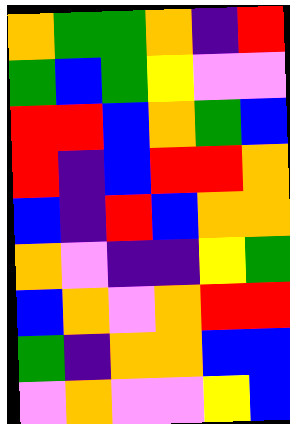[["orange", "green", "green", "orange", "indigo", "red"], ["green", "blue", "green", "yellow", "violet", "violet"], ["red", "red", "blue", "orange", "green", "blue"], ["red", "indigo", "blue", "red", "red", "orange"], ["blue", "indigo", "red", "blue", "orange", "orange"], ["orange", "violet", "indigo", "indigo", "yellow", "green"], ["blue", "orange", "violet", "orange", "red", "red"], ["green", "indigo", "orange", "orange", "blue", "blue"], ["violet", "orange", "violet", "violet", "yellow", "blue"]]